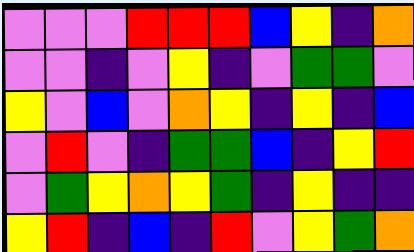[["violet", "violet", "violet", "red", "red", "red", "blue", "yellow", "indigo", "orange"], ["violet", "violet", "indigo", "violet", "yellow", "indigo", "violet", "green", "green", "violet"], ["yellow", "violet", "blue", "violet", "orange", "yellow", "indigo", "yellow", "indigo", "blue"], ["violet", "red", "violet", "indigo", "green", "green", "blue", "indigo", "yellow", "red"], ["violet", "green", "yellow", "orange", "yellow", "green", "indigo", "yellow", "indigo", "indigo"], ["yellow", "red", "indigo", "blue", "indigo", "red", "violet", "yellow", "green", "orange"]]